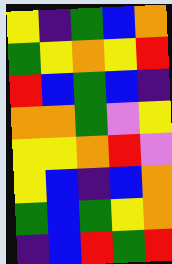[["yellow", "indigo", "green", "blue", "orange"], ["green", "yellow", "orange", "yellow", "red"], ["red", "blue", "green", "blue", "indigo"], ["orange", "orange", "green", "violet", "yellow"], ["yellow", "yellow", "orange", "red", "violet"], ["yellow", "blue", "indigo", "blue", "orange"], ["green", "blue", "green", "yellow", "orange"], ["indigo", "blue", "red", "green", "red"]]